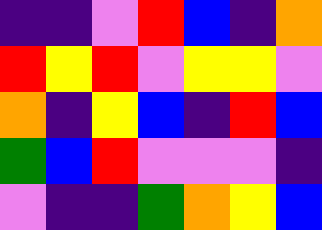[["indigo", "indigo", "violet", "red", "blue", "indigo", "orange"], ["red", "yellow", "red", "violet", "yellow", "yellow", "violet"], ["orange", "indigo", "yellow", "blue", "indigo", "red", "blue"], ["green", "blue", "red", "violet", "violet", "violet", "indigo"], ["violet", "indigo", "indigo", "green", "orange", "yellow", "blue"]]